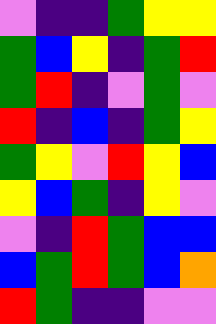[["violet", "indigo", "indigo", "green", "yellow", "yellow"], ["green", "blue", "yellow", "indigo", "green", "red"], ["green", "red", "indigo", "violet", "green", "violet"], ["red", "indigo", "blue", "indigo", "green", "yellow"], ["green", "yellow", "violet", "red", "yellow", "blue"], ["yellow", "blue", "green", "indigo", "yellow", "violet"], ["violet", "indigo", "red", "green", "blue", "blue"], ["blue", "green", "red", "green", "blue", "orange"], ["red", "green", "indigo", "indigo", "violet", "violet"]]